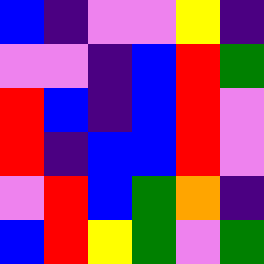[["blue", "indigo", "violet", "violet", "yellow", "indigo"], ["violet", "violet", "indigo", "blue", "red", "green"], ["red", "blue", "indigo", "blue", "red", "violet"], ["red", "indigo", "blue", "blue", "red", "violet"], ["violet", "red", "blue", "green", "orange", "indigo"], ["blue", "red", "yellow", "green", "violet", "green"]]